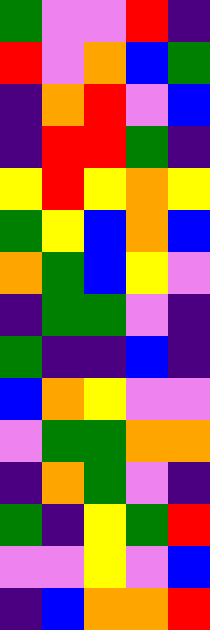[["green", "violet", "violet", "red", "indigo"], ["red", "violet", "orange", "blue", "green"], ["indigo", "orange", "red", "violet", "blue"], ["indigo", "red", "red", "green", "indigo"], ["yellow", "red", "yellow", "orange", "yellow"], ["green", "yellow", "blue", "orange", "blue"], ["orange", "green", "blue", "yellow", "violet"], ["indigo", "green", "green", "violet", "indigo"], ["green", "indigo", "indigo", "blue", "indigo"], ["blue", "orange", "yellow", "violet", "violet"], ["violet", "green", "green", "orange", "orange"], ["indigo", "orange", "green", "violet", "indigo"], ["green", "indigo", "yellow", "green", "red"], ["violet", "violet", "yellow", "violet", "blue"], ["indigo", "blue", "orange", "orange", "red"]]